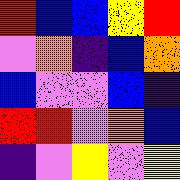[["red", "blue", "blue", "yellow", "red"], ["violet", "orange", "indigo", "blue", "orange"], ["blue", "violet", "violet", "blue", "indigo"], ["red", "red", "violet", "orange", "blue"], ["indigo", "violet", "yellow", "violet", "yellow"]]